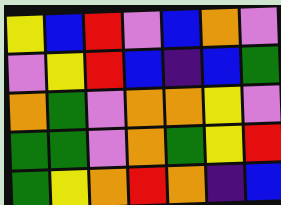[["yellow", "blue", "red", "violet", "blue", "orange", "violet"], ["violet", "yellow", "red", "blue", "indigo", "blue", "green"], ["orange", "green", "violet", "orange", "orange", "yellow", "violet"], ["green", "green", "violet", "orange", "green", "yellow", "red"], ["green", "yellow", "orange", "red", "orange", "indigo", "blue"]]